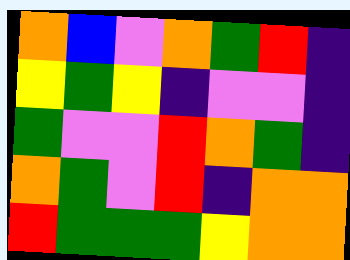[["orange", "blue", "violet", "orange", "green", "red", "indigo"], ["yellow", "green", "yellow", "indigo", "violet", "violet", "indigo"], ["green", "violet", "violet", "red", "orange", "green", "indigo"], ["orange", "green", "violet", "red", "indigo", "orange", "orange"], ["red", "green", "green", "green", "yellow", "orange", "orange"]]